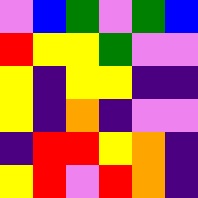[["violet", "blue", "green", "violet", "green", "blue"], ["red", "yellow", "yellow", "green", "violet", "violet"], ["yellow", "indigo", "yellow", "yellow", "indigo", "indigo"], ["yellow", "indigo", "orange", "indigo", "violet", "violet"], ["indigo", "red", "red", "yellow", "orange", "indigo"], ["yellow", "red", "violet", "red", "orange", "indigo"]]